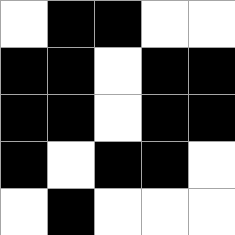[["white", "black", "black", "white", "white"], ["black", "black", "white", "black", "black"], ["black", "black", "white", "black", "black"], ["black", "white", "black", "black", "white"], ["white", "black", "white", "white", "white"]]